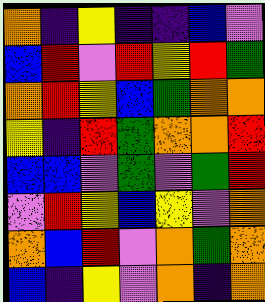[["orange", "indigo", "yellow", "indigo", "indigo", "blue", "violet"], ["blue", "red", "violet", "red", "yellow", "red", "green"], ["orange", "red", "yellow", "blue", "green", "orange", "orange"], ["yellow", "indigo", "red", "green", "orange", "orange", "red"], ["blue", "blue", "violet", "green", "violet", "green", "red"], ["violet", "red", "yellow", "blue", "yellow", "violet", "orange"], ["orange", "blue", "red", "violet", "orange", "green", "orange"], ["blue", "indigo", "yellow", "violet", "orange", "indigo", "orange"]]